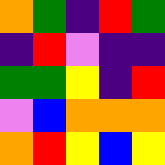[["orange", "green", "indigo", "red", "green"], ["indigo", "red", "violet", "indigo", "indigo"], ["green", "green", "yellow", "indigo", "red"], ["violet", "blue", "orange", "orange", "orange"], ["orange", "red", "yellow", "blue", "yellow"]]